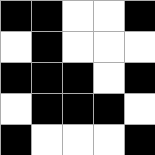[["black", "black", "white", "white", "black"], ["white", "black", "white", "white", "white"], ["black", "black", "black", "white", "black"], ["white", "black", "black", "black", "white"], ["black", "white", "white", "white", "black"]]